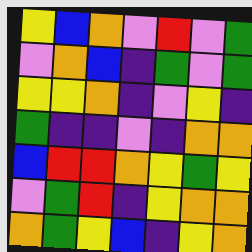[["yellow", "blue", "orange", "violet", "red", "violet", "green"], ["violet", "orange", "blue", "indigo", "green", "violet", "green"], ["yellow", "yellow", "orange", "indigo", "violet", "yellow", "indigo"], ["green", "indigo", "indigo", "violet", "indigo", "orange", "orange"], ["blue", "red", "red", "orange", "yellow", "green", "yellow"], ["violet", "green", "red", "indigo", "yellow", "orange", "orange"], ["orange", "green", "yellow", "blue", "indigo", "yellow", "orange"]]